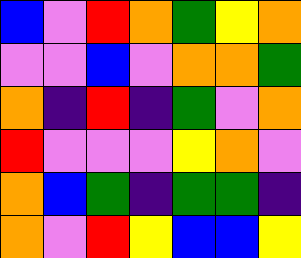[["blue", "violet", "red", "orange", "green", "yellow", "orange"], ["violet", "violet", "blue", "violet", "orange", "orange", "green"], ["orange", "indigo", "red", "indigo", "green", "violet", "orange"], ["red", "violet", "violet", "violet", "yellow", "orange", "violet"], ["orange", "blue", "green", "indigo", "green", "green", "indigo"], ["orange", "violet", "red", "yellow", "blue", "blue", "yellow"]]